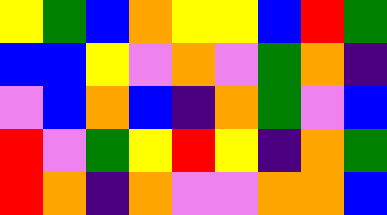[["yellow", "green", "blue", "orange", "yellow", "yellow", "blue", "red", "green"], ["blue", "blue", "yellow", "violet", "orange", "violet", "green", "orange", "indigo"], ["violet", "blue", "orange", "blue", "indigo", "orange", "green", "violet", "blue"], ["red", "violet", "green", "yellow", "red", "yellow", "indigo", "orange", "green"], ["red", "orange", "indigo", "orange", "violet", "violet", "orange", "orange", "blue"]]